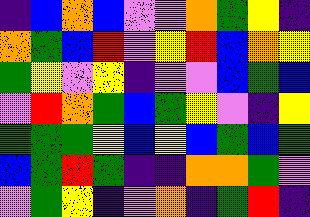[["indigo", "blue", "orange", "blue", "violet", "violet", "orange", "green", "yellow", "indigo"], ["orange", "green", "blue", "red", "violet", "yellow", "red", "blue", "orange", "yellow"], ["green", "yellow", "violet", "yellow", "indigo", "violet", "violet", "blue", "green", "blue"], ["violet", "red", "orange", "green", "blue", "green", "yellow", "violet", "indigo", "yellow"], ["green", "green", "green", "yellow", "blue", "yellow", "blue", "green", "blue", "green"], ["blue", "green", "red", "green", "indigo", "indigo", "orange", "orange", "green", "violet"], ["violet", "green", "yellow", "indigo", "violet", "orange", "indigo", "green", "red", "indigo"]]